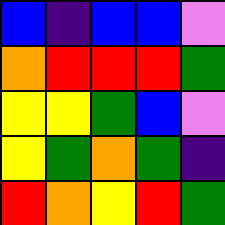[["blue", "indigo", "blue", "blue", "violet"], ["orange", "red", "red", "red", "green"], ["yellow", "yellow", "green", "blue", "violet"], ["yellow", "green", "orange", "green", "indigo"], ["red", "orange", "yellow", "red", "green"]]